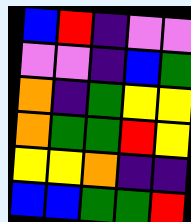[["blue", "red", "indigo", "violet", "violet"], ["violet", "violet", "indigo", "blue", "green"], ["orange", "indigo", "green", "yellow", "yellow"], ["orange", "green", "green", "red", "yellow"], ["yellow", "yellow", "orange", "indigo", "indigo"], ["blue", "blue", "green", "green", "red"]]